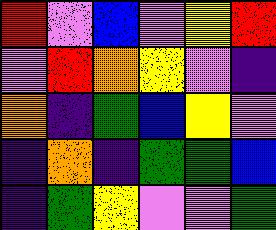[["red", "violet", "blue", "violet", "yellow", "red"], ["violet", "red", "orange", "yellow", "violet", "indigo"], ["orange", "indigo", "green", "blue", "yellow", "violet"], ["indigo", "orange", "indigo", "green", "green", "blue"], ["indigo", "green", "yellow", "violet", "violet", "green"]]